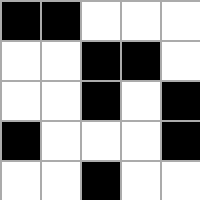[["black", "black", "white", "white", "white"], ["white", "white", "black", "black", "white"], ["white", "white", "black", "white", "black"], ["black", "white", "white", "white", "black"], ["white", "white", "black", "white", "white"]]